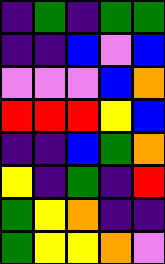[["indigo", "green", "indigo", "green", "green"], ["indigo", "indigo", "blue", "violet", "blue"], ["violet", "violet", "violet", "blue", "orange"], ["red", "red", "red", "yellow", "blue"], ["indigo", "indigo", "blue", "green", "orange"], ["yellow", "indigo", "green", "indigo", "red"], ["green", "yellow", "orange", "indigo", "indigo"], ["green", "yellow", "yellow", "orange", "violet"]]